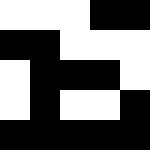[["white", "white", "white", "black", "black"], ["black", "black", "white", "white", "white"], ["white", "black", "black", "black", "white"], ["white", "black", "white", "white", "black"], ["black", "black", "black", "black", "black"]]